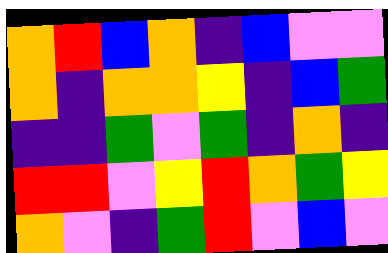[["orange", "red", "blue", "orange", "indigo", "blue", "violet", "violet"], ["orange", "indigo", "orange", "orange", "yellow", "indigo", "blue", "green"], ["indigo", "indigo", "green", "violet", "green", "indigo", "orange", "indigo"], ["red", "red", "violet", "yellow", "red", "orange", "green", "yellow"], ["orange", "violet", "indigo", "green", "red", "violet", "blue", "violet"]]